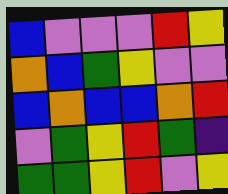[["blue", "violet", "violet", "violet", "red", "yellow"], ["orange", "blue", "green", "yellow", "violet", "violet"], ["blue", "orange", "blue", "blue", "orange", "red"], ["violet", "green", "yellow", "red", "green", "indigo"], ["green", "green", "yellow", "red", "violet", "yellow"]]